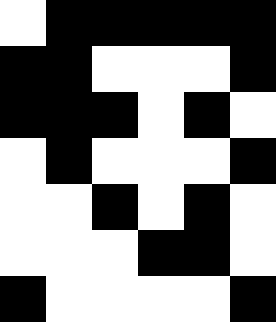[["white", "black", "black", "black", "black", "black"], ["black", "black", "white", "white", "white", "black"], ["black", "black", "black", "white", "black", "white"], ["white", "black", "white", "white", "white", "black"], ["white", "white", "black", "white", "black", "white"], ["white", "white", "white", "black", "black", "white"], ["black", "white", "white", "white", "white", "black"]]